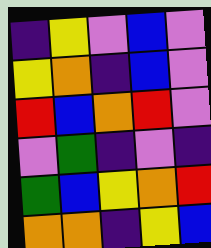[["indigo", "yellow", "violet", "blue", "violet"], ["yellow", "orange", "indigo", "blue", "violet"], ["red", "blue", "orange", "red", "violet"], ["violet", "green", "indigo", "violet", "indigo"], ["green", "blue", "yellow", "orange", "red"], ["orange", "orange", "indigo", "yellow", "blue"]]